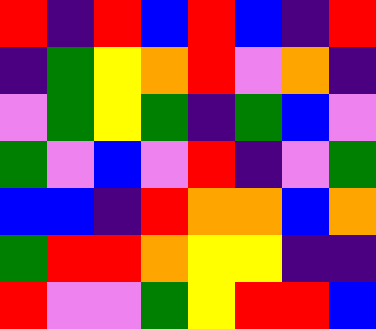[["red", "indigo", "red", "blue", "red", "blue", "indigo", "red"], ["indigo", "green", "yellow", "orange", "red", "violet", "orange", "indigo"], ["violet", "green", "yellow", "green", "indigo", "green", "blue", "violet"], ["green", "violet", "blue", "violet", "red", "indigo", "violet", "green"], ["blue", "blue", "indigo", "red", "orange", "orange", "blue", "orange"], ["green", "red", "red", "orange", "yellow", "yellow", "indigo", "indigo"], ["red", "violet", "violet", "green", "yellow", "red", "red", "blue"]]